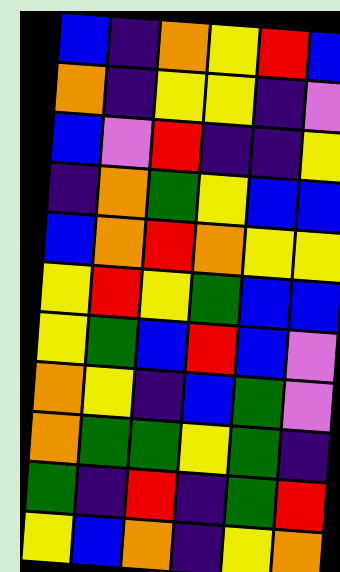[["blue", "indigo", "orange", "yellow", "red", "blue"], ["orange", "indigo", "yellow", "yellow", "indigo", "violet"], ["blue", "violet", "red", "indigo", "indigo", "yellow"], ["indigo", "orange", "green", "yellow", "blue", "blue"], ["blue", "orange", "red", "orange", "yellow", "yellow"], ["yellow", "red", "yellow", "green", "blue", "blue"], ["yellow", "green", "blue", "red", "blue", "violet"], ["orange", "yellow", "indigo", "blue", "green", "violet"], ["orange", "green", "green", "yellow", "green", "indigo"], ["green", "indigo", "red", "indigo", "green", "red"], ["yellow", "blue", "orange", "indigo", "yellow", "orange"]]